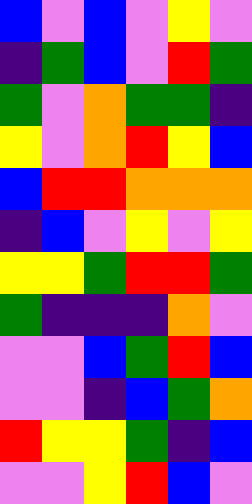[["blue", "violet", "blue", "violet", "yellow", "violet"], ["indigo", "green", "blue", "violet", "red", "green"], ["green", "violet", "orange", "green", "green", "indigo"], ["yellow", "violet", "orange", "red", "yellow", "blue"], ["blue", "red", "red", "orange", "orange", "orange"], ["indigo", "blue", "violet", "yellow", "violet", "yellow"], ["yellow", "yellow", "green", "red", "red", "green"], ["green", "indigo", "indigo", "indigo", "orange", "violet"], ["violet", "violet", "blue", "green", "red", "blue"], ["violet", "violet", "indigo", "blue", "green", "orange"], ["red", "yellow", "yellow", "green", "indigo", "blue"], ["violet", "violet", "yellow", "red", "blue", "violet"]]